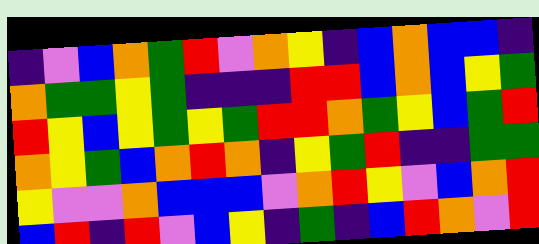[["indigo", "violet", "blue", "orange", "green", "red", "violet", "orange", "yellow", "indigo", "blue", "orange", "blue", "blue", "indigo"], ["orange", "green", "green", "yellow", "green", "indigo", "indigo", "indigo", "red", "red", "blue", "orange", "blue", "yellow", "green"], ["red", "yellow", "blue", "yellow", "green", "yellow", "green", "red", "red", "orange", "green", "yellow", "blue", "green", "red"], ["orange", "yellow", "green", "blue", "orange", "red", "orange", "indigo", "yellow", "green", "red", "indigo", "indigo", "green", "green"], ["yellow", "violet", "violet", "orange", "blue", "blue", "blue", "violet", "orange", "red", "yellow", "violet", "blue", "orange", "red"], ["blue", "red", "indigo", "red", "violet", "blue", "yellow", "indigo", "green", "indigo", "blue", "red", "orange", "violet", "red"]]